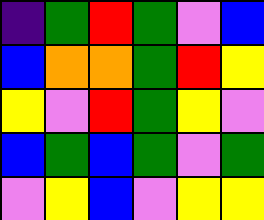[["indigo", "green", "red", "green", "violet", "blue"], ["blue", "orange", "orange", "green", "red", "yellow"], ["yellow", "violet", "red", "green", "yellow", "violet"], ["blue", "green", "blue", "green", "violet", "green"], ["violet", "yellow", "blue", "violet", "yellow", "yellow"]]